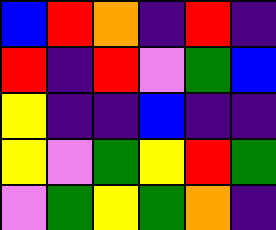[["blue", "red", "orange", "indigo", "red", "indigo"], ["red", "indigo", "red", "violet", "green", "blue"], ["yellow", "indigo", "indigo", "blue", "indigo", "indigo"], ["yellow", "violet", "green", "yellow", "red", "green"], ["violet", "green", "yellow", "green", "orange", "indigo"]]